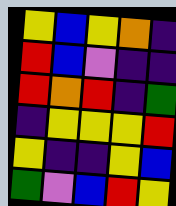[["yellow", "blue", "yellow", "orange", "indigo"], ["red", "blue", "violet", "indigo", "indigo"], ["red", "orange", "red", "indigo", "green"], ["indigo", "yellow", "yellow", "yellow", "red"], ["yellow", "indigo", "indigo", "yellow", "blue"], ["green", "violet", "blue", "red", "yellow"]]